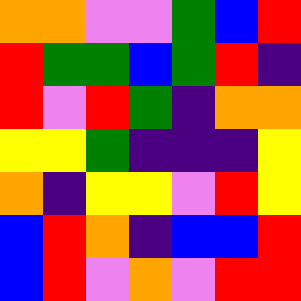[["orange", "orange", "violet", "violet", "green", "blue", "red"], ["red", "green", "green", "blue", "green", "red", "indigo"], ["red", "violet", "red", "green", "indigo", "orange", "orange"], ["yellow", "yellow", "green", "indigo", "indigo", "indigo", "yellow"], ["orange", "indigo", "yellow", "yellow", "violet", "red", "yellow"], ["blue", "red", "orange", "indigo", "blue", "blue", "red"], ["blue", "red", "violet", "orange", "violet", "red", "red"]]